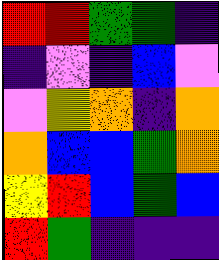[["red", "red", "green", "green", "indigo"], ["indigo", "violet", "indigo", "blue", "violet"], ["violet", "yellow", "orange", "indigo", "orange"], ["orange", "blue", "blue", "green", "orange"], ["yellow", "red", "blue", "green", "blue"], ["red", "green", "indigo", "indigo", "indigo"]]